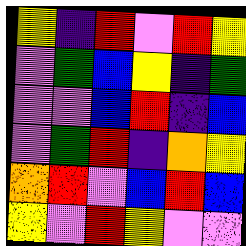[["yellow", "indigo", "red", "violet", "red", "yellow"], ["violet", "green", "blue", "yellow", "indigo", "green"], ["violet", "violet", "blue", "red", "indigo", "blue"], ["violet", "green", "red", "indigo", "orange", "yellow"], ["orange", "red", "violet", "blue", "red", "blue"], ["yellow", "violet", "red", "yellow", "violet", "violet"]]